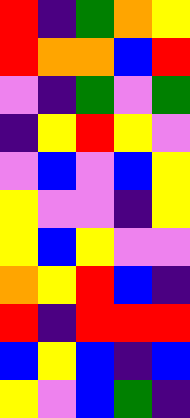[["red", "indigo", "green", "orange", "yellow"], ["red", "orange", "orange", "blue", "red"], ["violet", "indigo", "green", "violet", "green"], ["indigo", "yellow", "red", "yellow", "violet"], ["violet", "blue", "violet", "blue", "yellow"], ["yellow", "violet", "violet", "indigo", "yellow"], ["yellow", "blue", "yellow", "violet", "violet"], ["orange", "yellow", "red", "blue", "indigo"], ["red", "indigo", "red", "red", "red"], ["blue", "yellow", "blue", "indigo", "blue"], ["yellow", "violet", "blue", "green", "indigo"]]